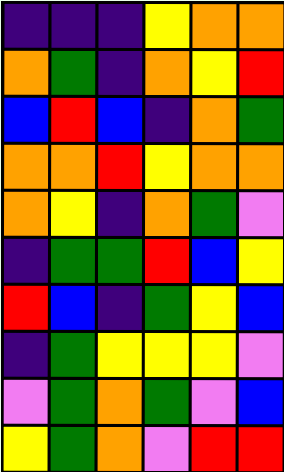[["indigo", "indigo", "indigo", "yellow", "orange", "orange"], ["orange", "green", "indigo", "orange", "yellow", "red"], ["blue", "red", "blue", "indigo", "orange", "green"], ["orange", "orange", "red", "yellow", "orange", "orange"], ["orange", "yellow", "indigo", "orange", "green", "violet"], ["indigo", "green", "green", "red", "blue", "yellow"], ["red", "blue", "indigo", "green", "yellow", "blue"], ["indigo", "green", "yellow", "yellow", "yellow", "violet"], ["violet", "green", "orange", "green", "violet", "blue"], ["yellow", "green", "orange", "violet", "red", "red"]]